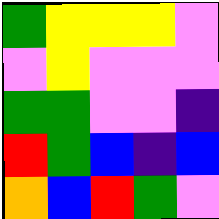[["green", "yellow", "yellow", "yellow", "violet"], ["violet", "yellow", "violet", "violet", "violet"], ["green", "green", "violet", "violet", "indigo"], ["red", "green", "blue", "indigo", "blue"], ["orange", "blue", "red", "green", "violet"]]